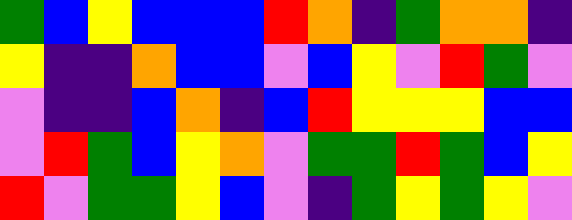[["green", "blue", "yellow", "blue", "blue", "blue", "red", "orange", "indigo", "green", "orange", "orange", "indigo"], ["yellow", "indigo", "indigo", "orange", "blue", "blue", "violet", "blue", "yellow", "violet", "red", "green", "violet"], ["violet", "indigo", "indigo", "blue", "orange", "indigo", "blue", "red", "yellow", "yellow", "yellow", "blue", "blue"], ["violet", "red", "green", "blue", "yellow", "orange", "violet", "green", "green", "red", "green", "blue", "yellow"], ["red", "violet", "green", "green", "yellow", "blue", "violet", "indigo", "green", "yellow", "green", "yellow", "violet"]]